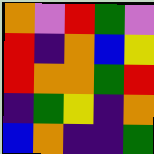[["orange", "violet", "red", "green", "violet"], ["red", "indigo", "orange", "blue", "yellow"], ["red", "orange", "orange", "green", "red"], ["indigo", "green", "yellow", "indigo", "orange"], ["blue", "orange", "indigo", "indigo", "green"]]